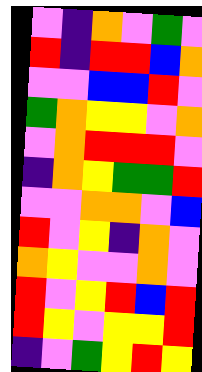[["violet", "indigo", "orange", "violet", "green", "violet"], ["red", "indigo", "red", "red", "blue", "orange"], ["violet", "violet", "blue", "blue", "red", "violet"], ["green", "orange", "yellow", "yellow", "violet", "orange"], ["violet", "orange", "red", "red", "red", "violet"], ["indigo", "orange", "yellow", "green", "green", "red"], ["violet", "violet", "orange", "orange", "violet", "blue"], ["red", "violet", "yellow", "indigo", "orange", "violet"], ["orange", "yellow", "violet", "violet", "orange", "violet"], ["red", "violet", "yellow", "red", "blue", "red"], ["red", "yellow", "violet", "yellow", "yellow", "red"], ["indigo", "violet", "green", "yellow", "red", "yellow"]]